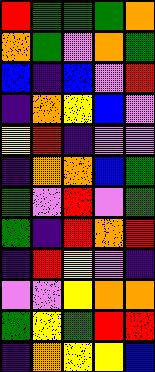[["red", "green", "green", "green", "orange"], ["orange", "green", "violet", "orange", "green"], ["blue", "indigo", "blue", "violet", "red"], ["indigo", "orange", "yellow", "blue", "violet"], ["yellow", "red", "indigo", "violet", "violet"], ["indigo", "orange", "orange", "blue", "green"], ["green", "violet", "red", "violet", "green"], ["green", "indigo", "red", "orange", "red"], ["indigo", "red", "yellow", "violet", "indigo"], ["violet", "violet", "yellow", "orange", "orange"], ["green", "yellow", "green", "red", "red"], ["indigo", "orange", "yellow", "yellow", "blue"]]